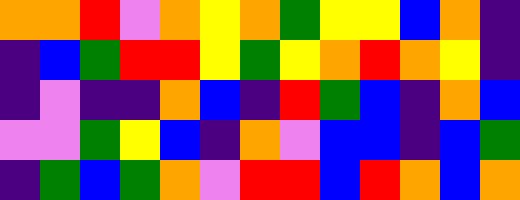[["orange", "orange", "red", "violet", "orange", "yellow", "orange", "green", "yellow", "yellow", "blue", "orange", "indigo"], ["indigo", "blue", "green", "red", "red", "yellow", "green", "yellow", "orange", "red", "orange", "yellow", "indigo"], ["indigo", "violet", "indigo", "indigo", "orange", "blue", "indigo", "red", "green", "blue", "indigo", "orange", "blue"], ["violet", "violet", "green", "yellow", "blue", "indigo", "orange", "violet", "blue", "blue", "indigo", "blue", "green"], ["indigo", "green", "blue", "green", "orange", "violet", "red", "red", "blue", "red", "orange", "blue", "orange"]]